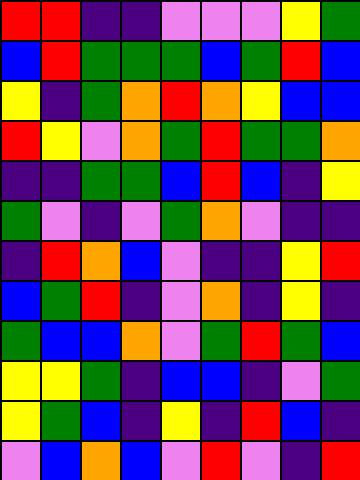[["red", "red", "indigo", "indigo", "violet", "violet", "violet", "yellow", "green"], ["blue", "red", "green", "green", "green", "blue", "green", "red", "blue"], ["yellow", "indigo", "green", "orange", "red", "orange", "yellow", "blue", "blue"], ["red", "yellow", "violet", "orange", "green", "red", "green", "green", "orange"], ["indigo", "indigo", "green", "green", "blue", "red", "blue", "indigo", "yellow"], ["green", "violet", "indigo", "violet", "green", "orange", "violet", "indigo", "indigo"], ["indigo", "red", "orange", "blue", "violet", "indigo", "indigo", "yellow", "red"], ["blue", "green", "red", "indigo", "violet", "orange", "indigo", "yellow", "indigo"], ["green", "blue", "blue", "orange", "violet", "green", "red", "green", "blue"], ["yellow", "yellow", "green", "indigo", "blue", "blue", "indigo", "violet", "green"], ["yellow", "green", "blue", "indigo", "yellow", "indigo", "red", "blue", "indigo"], ["violet", "blue", "orange", "blue", "violet", "red", "violet", "indigo", "red"]]